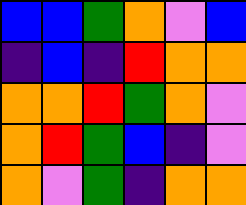[["blue", "blue", "green", "orange", "violet", "blue"], ["indigo", "blue", "indigo", "red", "orange", "orange"], ["orange", "orange", "red", "green", "orange", "violet"], ["orange", "red", "green", "blue", "indigo", "violet"], ["orange", "violet", "green", "indigo", "orange", "orange"]]